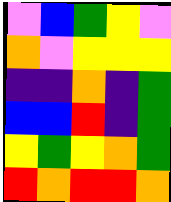[["violet", "blue", "green", "yellow", "violet"], ["orange", "violet", "yellow", "yellow", "yellow"], ["indigo", "indigo", "orange", "indigo", "green"], ["blue", "blue", "red", "indigo", "green"], ["yellow", "green", "yellow", "orange", "green"], ["red", "orange", "red", "red", "orange"]]